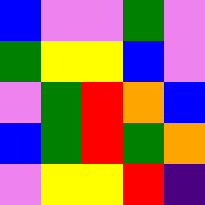[["blue", "violet", "violet", "green", "violet"], ["green", "yellow", "yellow", "blue", "violet"], ["violet", "green", "red", "orange", "blue"], ["blue", "green", "red", "green", "orange"], ["violet", "yellow", "yellow", "red", "indigo"]]